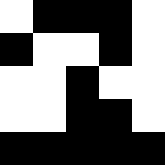[["white", "black", "black", "black", "white"], ["black", "white", "white", "black", "white"], ["white", "white", "black", "white", "white"], ["white", "white", "black", "black", "white"], ["black", "black", "black", "black", "black"]]